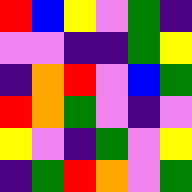[["red", "blue", "yellow", "violet", "green", "indigo"], ["violet", "violet", "indigo", "indigo", "green", "yellow"], ["indigo", "orange", "red", "violet", "blue", "green"], ["red", "orange", "green", "violet", "indigo", "violet"], ["yellow", "violet", "indigo", "green", "violet", "yellow"], ["indigo", "green", "red", "orange", "violet", "green"]]